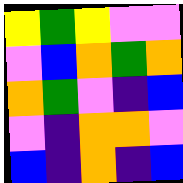[["yellow", "green", "yellow", "violet", "violet"], ["violet", "blue", "orange", "green", "orange"], ["orange", "green", "violet", "indigo", "blue"], ["violet", "indigo", "orange", "orange", "violet"], ["blue", "indigo", "orange", "indigo", "blue"]]